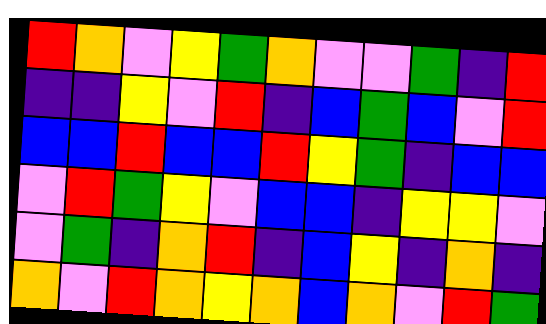[["red", "orange", "violet", "yellow", "green", "orange", "violet", "violet", "green", "indigo", "red"], ["indigo", "indigo", "yellow", "violet", "red", "indigo", "blue", "green", "blue", "violet", "red"], ["blue", "blue", "red", "blue", "blue", "red", "yellow", "green", "indigo", "blue", "blue"], ["violet", "red", "green", "yellow", "violet", "blue", "blue", "indigo", "yellow", "yellow", "violet"], ["violet", "green", "indigo", "orange", "red", "indigo", "blue", "yellow", "indigo", "orange", "indigo"], ["orange", "violet", "red", "orange", "yellow", "orange", "blue", "orange", "violet", "red", "green"]]